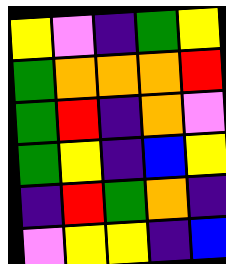[["yellow", "violet", "indigo", "green", "yellow"], ["green", "orange", "orange", "orange", "red"], ["green", "red", "indigo", "orange", "violet"], ["green", "yellow", "indigo", "blue", "yellow"], ["indigo", "red", "green", "orange", "indigo"], ["violet", "yellow", "yellow", "indigo", "blue"]]